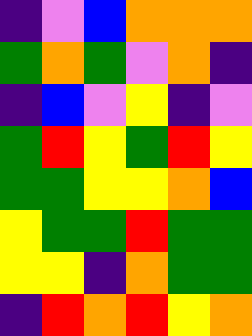[["indigo", "violet", "blue", "orange", "orange", "orange"], ["green", "orange", "green", "violet", "orange", "indigo"], ["indigo", "blue", "violet", "yellow", "indigo", "violet"], ["green", "red", "yellow", "green", "red", "yellow"], ["green", "green", "yellow", "yellow", "orange", "blue"], ["yellow", "green", "green", "red", "green", "green"], ["yellow", "yellow", "indigo", "orange", "green", "green"], ["indigo", "red", "orange", "red", "yellow", "orange"]]